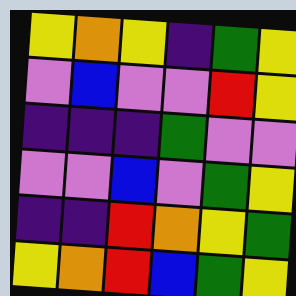[["yellow", "orange", "yellow", "indigo", "green", "yellow"], ["violet", "blue", "violet", "violet", "red", "yellow"], ["indigo", "indigo", "indigo", "green", "violet", "violet"], ["violet", "violet", "blue", "violet", "green", "yellow"], ["indigo", "indigo", "red", "orange", "yellow", "green"], ["yellow", "orange", "red", "blue", "green", "yellow"]]